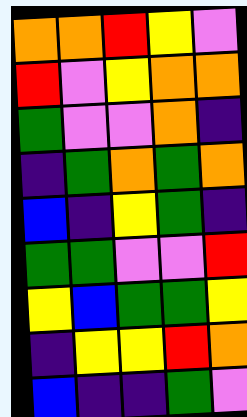[["orange", "orange", "red", "yellow", "violet"], ["red", "violet", "yellow", "orange", "orange"], ["green", "violet", "violet", "orange", "indigo"], ["indigo", "green", "orange", "green", "orange"], ["blue", "indigo", "yellow", "green", "indigo"], ["green", "green", "violet", "violet", "red"], ["yellow", "blue", "green", "green", "yellow"], ["indigo", "yellow", "yellow", "red", "orange"], ["blue", "indigo", "indigo", "green", "violet"]]